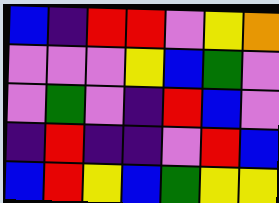[["blue", "indigo", "red", "red", "violet", "yellow", "orange"], ["violet", "violet", "violet", "yellow", "blue", "green", "violet"], ["violet", "green", "violet", "indigo", "red", "blue", "violet"], ["indigo", "red", "indigo", "indigo", "violet", "red", "blue"], ["blue", "red", "yellow", "blue", "green", "yellow", "yellow"]]